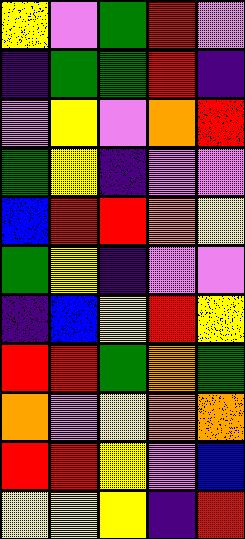[["yellow", "violet", "green", "red", "violet"], ["indigo", "green", "green", "red", "indigo"], ["violet", "yellow", "violet", "orange", "red"], ["green", "yellow", "indigo", "violet", "violet"], ["blue", "red", "red", "orange", "yellow"], ["green", "yellow", "indigo", "violet", "violet"], ["indigo", "blue", "yellow", "red", "yellow"], ["red", "red", "green", "orange", "green"], ["orange", "violet", "yellow", "orange", "orange"], ["red", "red", "yellow", "violet", "blue"], ["yellow", "yellow", "yellow", "indigo", "red"]]